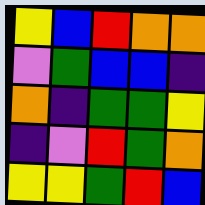[["yellow", "blue", "red", "orange", "orange"], ["violet", "green", "blue", "blue", "indigo"], ["orange", "indigo", "green", "green", "yellow"], ["indigo", "violet", "red", "green", "orange"], ["yellow", "yellow", "green", "red", "blue"]]